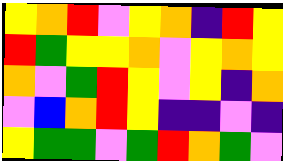[["yellow", "orange", "red", "violet", "yellow", "orange", "indigo", "red", "yellow"], ["red", "green", "yellow", "yellow", "orange", "violet", "yellow", "orange", "yellow"], ["orange", "violet", "green", "red", "yellow", "violet", "yellow", "indigo", "orange"], ["violet", "blue", "orange", "red", "yellow", "indigo", "indigo", "violet", "indigo"], ["yellow", "green", "green", "violet", "green", "red", "orange", "green", "violet"]]